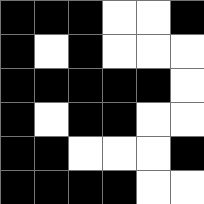[["black", "black", "black", "white", "white", "black"], ["black", "white", "black", "white", "white", "white"], ["black", "black", "black", "black", "black", "white"], ["black", "white", "black", "black", "white", "white"], ["black", "black", "white", "white", "white", "black"], ["black", "black", "black", "black", "white", "white"]]